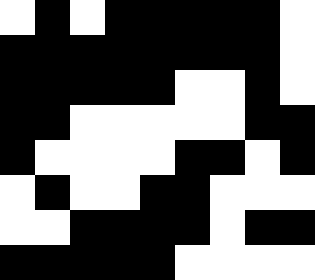[["white", "black", "white", "black", "black", "black", "black", "black", "white"], ["black", "black", "black", "black", "black", "black", "black", "black", "white"], ["black", "black", "black", "black", "black", "white", "white", "black", "white"], ["black", "black", "white", "white", "white", "white", "white", "black", "black"], ["black", "white", "white", "white", "white", "black", "black", "white", "black"], ["white", "black", "white", "white", "black", "black", "white", "white", "white"], ["white", "white", "black", "black", "black", "black", "white", "black", "black"], ["black", "black", "black", "black", "black", "white", "white", "white", "white"]]